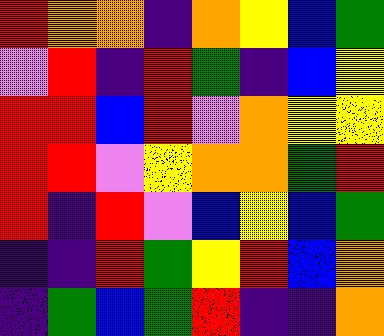[["red", "orange", "orange", "indigo", "orange", "yellow", "blue", "green"], ["violet", "red", "indigo", "red", "green", "indigo", "blue", "yellow"], ["red", "red", "blue", "red", "violet", "orange", "yellow", "yellow"], ["red", "red", "violet", "yellow", "orange", "orange", "green", "red"], ["red", "indigo", "red", "violet", "blue", "yellow", "blue", "green"], ["indigo", "indigo", "red", "green", "yellow", "red", "blue", "orange"], ["indigo", "green", "blue", "green", "red", "indigo", "indigo", "orange"]]